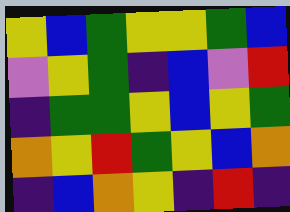[["yellow", "blue", "green", "yellow", "yellow", "green", "blue"], ["violet", "yellow", "green", "indigo", "blue", "violet", "red"], ["indigo", "green", "green", "yellow", "blue", "yellow", "green"], ["orange", "yellow", "red", "green", "yellow", "blue", "orange"], ["indigo", "blue", "orange", "yellow", "indigo", "red", "indigo"]]